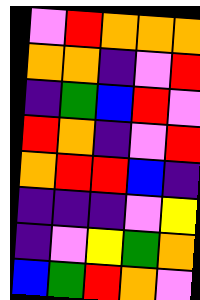[["violet", "red", "orange", "orange", "orange"], ["orange", "orange", "indigo", "violet", "red"], ["indigo", "green", "blue", "red", "violet"], ["red", "orange", "indigo", "violet", "red"], ["orange", "red", "red", "blue", "indigo"], ["indigo", "indigo", "indigo", "violet", "yellow"], ["indigo", "violet", "yellow", "green", "orange"], ["blue", "green", "red", "orange", "violet"]]